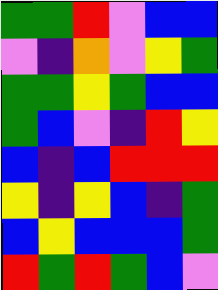[["green", "green", "red", "violet", "blue", "blue"], ["violet", "indigo", "orange", "violet", "yellow", "green"], ["green", "green", "yellow", "green", "blue", "blue"], ["green", "blue", "violet", "indigo", "red", "yellow"], ["blue", "indigo", "blue", "red", "red", "red"], ["yellow", "indigo", "yellow", "blue", "indigo", "green"], ["blue", "yellow", "blue", "blue", "blue", "green"], ["red", "green", "red", "green", "blue", "violet"]]